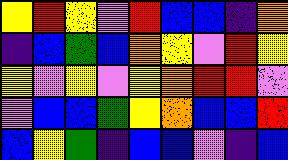[["yellow", "red", "yellow", "violet", "red", "blue", "blue", "indigo", "orange"], ["indigo", "blue", "green", "blue", "orange", "yellow", "violet", "red", "yellow"], ["yellow", "violet", "yellow", "violet", "yellow", "orange", "red", "red", "violet"], ["violet", "blue", "blue", "green", "yellow", "orange", "blue", "blue", "red"], ["blue", "yellow", "green", "indigo", "blue", "blue", "violet", "indigo", "blue"]]